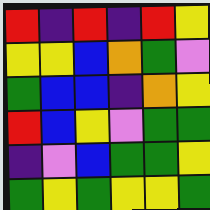[["red", "indigo", "red", "indigo", "red", "yellow"], ["yellow", "yellow", "blue", "orange", "green", "violet"], ["green", "blue", "blue", "indigo", "orange", "yellow"], ["red", "blue", "yellow", "violet", "green", "green"], ["indigo", "violet", "blue", "green", "green", "yellow"], ["green", "yellow", "green", "yellow", "yellow", "green"]]